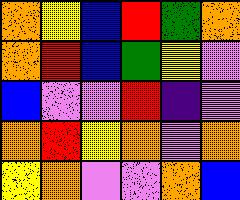[["orange", "yellow", "blue", "red", "green", "orange"], ["orange", "red", "blue", "green", "yellow", "violet"], ["blue", "violet", "violet", "red", "indigo", "violet"], ["orange", "red", "yellow", "orange", "violet", "orange"], ["yellow", "orange", "violet", "violet", "orange", "blue"]]